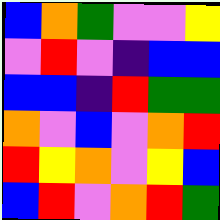[["blue", "orange", "green", "violet", "violet", "yellow"], ["violet", "red", "violet", "indigo", "blue", "blue"], ["blue", "blue", "indigo", "red", "green", "green"], ["orange", "violet", "blue", "violet", "orange", "red"], ["red", "yellow", "orange", "violet", "yellow", "blue"], ["blue", "red", "violet", "orange", "red", "green"]]